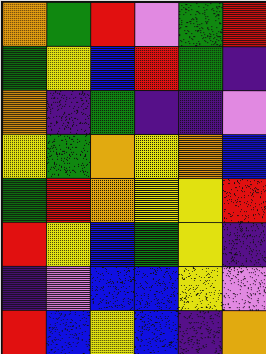[["orange", "green", "red", "violet", "green", "red"], ["green", "yellow", "blue", "red", "green", "indigo"], ["orange", "indigo", "green", "indigo", "indigo", "violet"], ["yellow", "green", "orange", "yellow", "orange", "blue"], ["green", "red", "orange", "yellow", "yellow", "red"], ["red", "yellow", "blue", "green", "yellow", "indigo"], ["indigo", "violet", "blue", "blue", "yellow", "violet"], ["red", "blue", "yellow", "blue", "indigo", "orange"]]